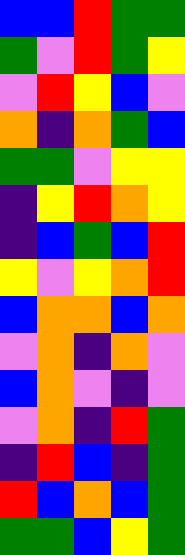[["blue", "blue", "red", "green", "green"], ["green", "violet", "red", "green", "yellow"], ["violet", "red", "yellow", "blue", "violet"], ["orange", "indigo", "orange", "green", "blue"], ["green", "green", "violet", "yellow", "yellow"], ["indigo", "yellow", "red", "orange", "yellow"], ["indigo", "blue", "green", "blue", "red"], ["yellow", "violet", "yellow", "orange", "red"], ["blue", "orange", "orange", "blue", "orange"], ["violet", "orange", "indigo", "orange", "violet"], ["blue", "orange", "violet", "indigo", "violet"], ["violet", "orange", "indigo", "red", "green"], ["indigo", "red", "blue", "indigo", "green"], ["red", "blue", "orange", "blue", "green"], ["green", "green", "blue", "yellow", "green"]]